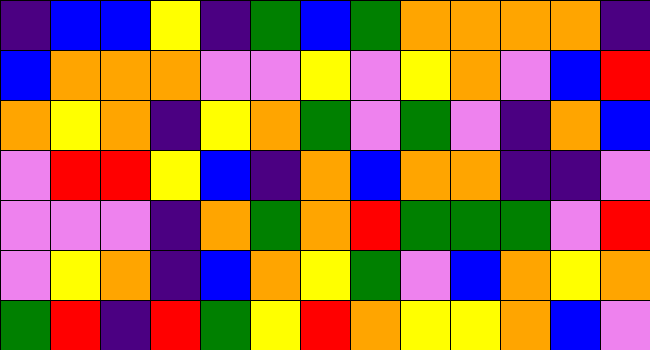[["indigo", "blue", "blue", "yellow", "indigo", "green", "blue", "green", "orange", "orange", "orange", "orange", "indigo"], ["blue", "orange", "orange", "orange", "violet", "violet", "yellow", "violet", "yellow", "orange", "violet", "blue", "red"], ["orange", "yellow", "orange", "indigo", "yellow", "orange", "green", "violet", "green", "violet", "indigo", "orange", "blue"], ["violet", "red", "red", "yellow", "blue", "indigo", "orange", "blue", "orange", "orange", "indigo", "indigo", "violet"], ["violet", "violet", "violet", "indigo", "orange", "green", "orange", "red", "green", "green", "green", "violet", "red"], ["violet", "yellow", "orange", "indigo", "blue", "orange", "yellow", "green", "violet", "blue", "orange", "yellow", "orange"], ["green", "red", "indigo", "red", "green", "yellow", "red", "orange", "yellow", "yellow", "orange", "blue", "violet"]]